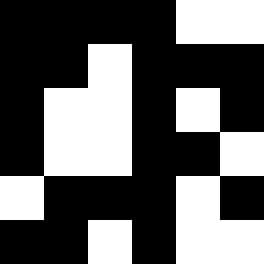[["black", "black", "black", "black", "white", "white"], ["black", "black", "white", "black", "black", "black"], ["black", "white", "white", "black", "white", "black"], ["black", "white", "white", "black", "black", "white"], ["white", "black", "black", "black", "white", "black"], ["black", "black", "white", "black", "white", "white"]]